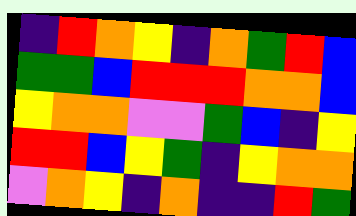[["indigo", "red", "orange", "yellow", "indigo", "orange", "green", "red", "blue"], ["green", "green", "blue", "red", "red", "red", "orange", "orange", "blue"], ["yellow", "orange", "orange", "violet", "violet", "green", "blue", "indigo", "yellow"], ["red", "red", "blue", "yellow", "green", "indigo", "yellow", "orange", "orange"], ["violet", "orange", "yellow", "indigo", "orange", "indigo", "indigo", "red", "green"]]